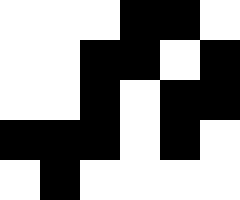[["white", "white", "white", "black", "black", "white"], ["white", "white", "black", "black", "white", "black"], ["white", "white", "black", "white", "black", "black"], ["black", "black", "black", "white", "black", "white"], ["white", "black", "white", "white", "white", "white"]]